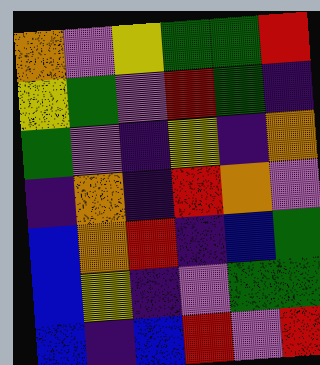[["orange", "violet", "yellow", "green", "green", "red"], ["yellow", "green", "violet", "red", "green", "indigo"], ["green", "violet", "indigo", "yellow", "indigo", "orange"], ["indigo", "orange", "indigo", "red", "orange", "violet"], ["blue", "orange", "red", "indigo", "blue", "green"], ["blue", "yellow", "indigo", "violet", "green", "green"], ["blue", "indigo", "blue", "red", "violet", "red"]]